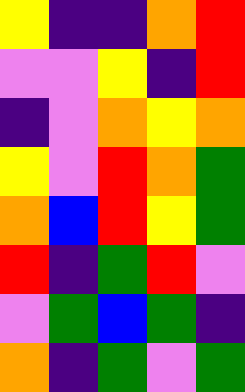[["yellow", "indigo", "indigo", "orange", "red"], ["violet", "violet", "yellow", "indigo", "red"], ["indigo", "violet", "orange", "yellow", "orange"], ["yellow", "violet", "red", "orange", "green"], ["orange", "blue", "red", "yellow", "green"], ["red", "indigo", "green", "red", "violet"], ["violet", "green", "blue", "green", "indigo"], ["orange", "indigo", "green", "violet", "green"]]